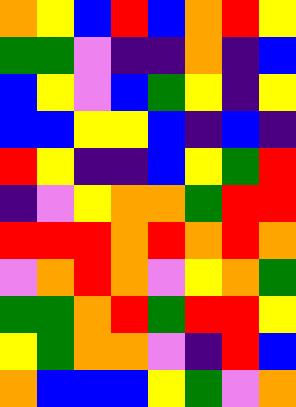[["orange", "yellow", "blue", "red", "blue", "orange", "red", "yellow"], ["green", "green", "violet", "indigo", "indigo", "orange", "indigo", "blue"], ["blue", "yellow", "violet", "blue", "green", "yellow", "indigo", "yellow"], ["blue", "blue", "yellow", "yellow", "blue", "indigo", "blue", "indigo"], ["red", "yellow", "indigo", "indigo", "blue", "yellow", "green", "red"], ["indigo", "violet", "yellow", "orange", "orange", "green", "red", "red"], ["red", "red", "red", "orange", "red", "orange", "red", "orange"], ["violet", "orange", "red", "orange", "violet", "yellow", "orange", "green"], ["green", "green", "orange", "red", "green", "red", "red", "yellow"], ["yellow", "green", "orange", "orange", "violet", "indigo", "red", "blue"], ["orange", "blue", "blue", "blue", "yellow", "green", "violet", "orange"]]